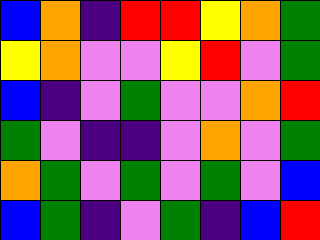[["blue", "orange", "indigo", "red", "red", "yellow", "orange", "green"], ["yellow", "orange", "violet", "violet", "yellow", "red", "violet", "green"], ["blue", "indigo", "violet", "green", "violet", "violet", "orange", "red"], ["green", "violet", "indigo", "indigo", "violet", "orange", "violet", "green"], ["orange", "green", "violet", "green", "violet", "green", "violet", "blue"], ["blue", "green", "indigo", "violet", "green", "indigo", "blue", "red"]]